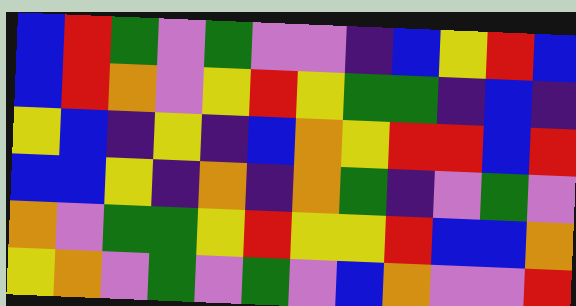[["blue", "red", "green", "violet", "green", "violet", "violet", "indigo", "blue", "yellow", "red", "blue"], ["blue", "red", "orange", "violet", "yellow", "red", "yellow", "green", "green", "indigo", "blue", "indigo"], ["yellow", "blue", "indigo", "yellow", "indigo", "blue", "orange", "yellow", "red", "red", "blue", "red"], ["blue", "blue", "yellow", "indigo", "orange", "indigo", "orange", "green", "indigo", "violet", "green", "violet"], ["orange", "violet", "green", "green", "yellow", "red", "yellow", "yellow", "red", "blue", "blue", "orange"], ["yellow", "orange", "violet", "green", "violet", "green", "violet", "blue", "orange", "violet", "violet", "red"]]